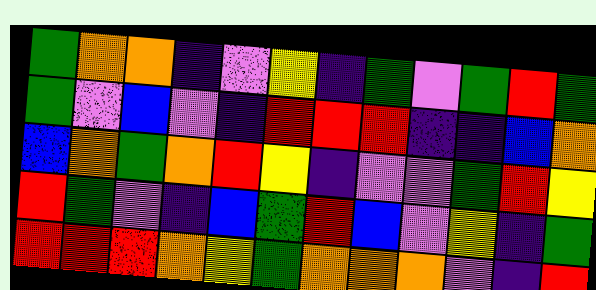[["green", "orange", "orange", "indigo", "violet", "yellow", "indigo", "green", "violet", "green", "red", "green"], ["green", "violet", "blue", "violet", "indigo", "red", "red", "red", "indigo", "indigo", "blue", "orange"], ["blue", "orange", "green", "orange", "red", "yellow", "indigo", "violet", "violet", "green", "red", "yellow"], ["red", "green", "violet", "indigo", "blue", "green", "red", "blue", "violet", "yellow", "indigo", "green"], ["red", "red", "red", "orange", "yellow", "green", "orange", "orange", "orange", "violet", "indigo", "red"]]